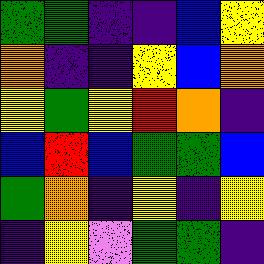[["green", "green", "indigo", "indigo", "blue", "yellow"], ["orange", "indigo", "indigo", "yellow", "blue", "orange"], ["yellow", "green", "yellow", "red", "orange", "indigo"], ["blue", "red", "blue", "green", "green", "blue"], ["green", "orange", "indigo", "yellow", "indigo", "yellow"], ["indigo", "yellow", "violet", "green", "green", "indigo"]]